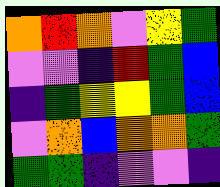[["orange", "red", "orange", "violet", "yellow", "green"], ["violet", "violet", "indigo", "red", "green", "blue"], ["indigo", "green", "yellow", "yellow", "green", "blue"], ["violet", "orange", "blue", "orange", "orange", "green"], ["green", "green", "indigo", "violet", "violet", "indigo"]]